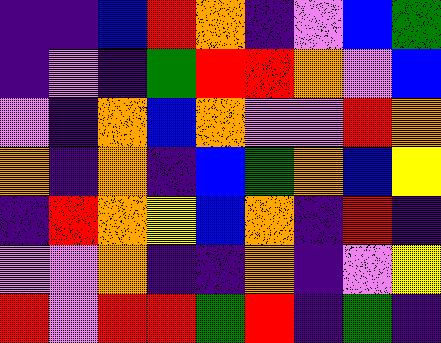[["indigo", "indigo", "blue", "red", "orange", "indigo", "violet", "blue", "green"], ["indigo", "violet", "indigo", "green", "red", "red", "orange", "violet", "blue"], ["violet", "indigo", "orange", "blue", "orange", "violet", "violet", "red", "orange"], ["orange", "indigo", "orange", "indigo", "blue", "green", "orange", "blue", "yellow"], ["indigo", "red", "orange", "yellow", "blue", "orange", "indigo", "red", "indigo"], ["violet", "violet", "orange", "indigo", "indigo", "orange", "indigo", "violet", "yellow"], ["red", "violet", "red", "red", "green", "red", "indigo", "green", "indigo"]]